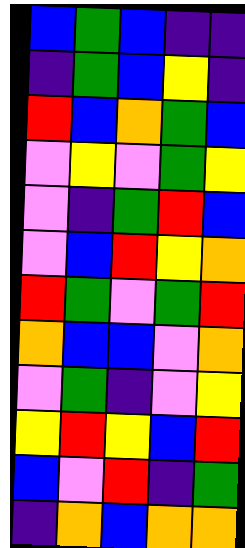[["blue", "green", "blue", "indigo", "indigo"], ["indigo", "green", "blue", "yellow", "indigo"], ["red", "blue", "orange", "green", "blue"], ["violet", "yellow", "violet", "green", "yellow"], ["violet", "indigo", "green", "red", "blue"], ["violet", "blue", "red", "yellow", "orange"], ["red", "green", "violet", "green", "red"], ["orange", "blue", "blue", "violet", "orange"], ["violet", "green", "indigo", "violet", "yellow"], ["yellow", "red", "yellow", "blue", "red"], ["blue", "violet", "red", "indigo", "green"], ["indigo", "orange", "blue", "orange", "orange"]]